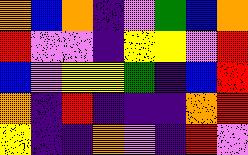[["orange", "blue", "orange", "indigo", "violet", "green", "blue", "orange"], ["red", "violet", "violet", "indigo", "yellow", "yellow", "violet", "red"], ["blue", "violet", "yellow", "yellow", "green", "indigo", "blue", "red"], ["orange", "indigo", "red", "indigo", "indigo", "indigo", "orange", "red"], ["yellow", "indigo", "indigo", "orange", "violet", "indigo", "red", "violet"]]